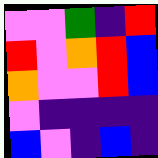[["violet", "violet", "green", "indigo", "red"], ["red", "violet", "orange", "red", "blue"], ["orange", "violet", "violet", "red", "blue"], ["violet", "indigo", "indigo", "indigo", "indigo"], ["blue", "violet", "indigo", "blue", "indigo"]]